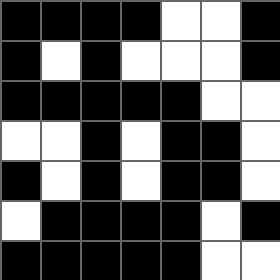[["black", "black", "black", "black", "white", "white", "black"], ["black", "white", "black", "white", "white", "white", "black"], ["black", "black", "black", "black", "black", "white", "white"], ["white", "white", "black", "white", "black", "black", "white"], ["black", "white", "black", "white", "black", "black", "white"], ["white", "black", "black", "black", "black", "white", "black"], ["black", "black", "black", "black", "black", "white", "white"]]